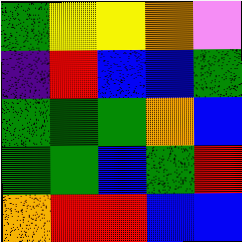[["green", "yellow", "yellow", "orange", "violet"], ["indigo", "red", "blue", "blue", "green"], ["green", "green", "green", "orange", "blue"], ["green", "green", "blue", "green", "red"], ["orange", "red", "red", "blue", "blue"]]